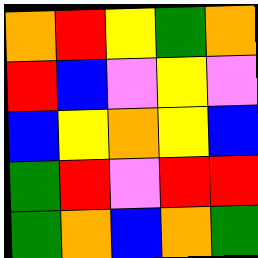[["orange", "red", "yellow", "green", "orange"], ["red", "blue", "violet", "yellow", "violet"], ["blue", "yellow", "orange", "yellow", "blue"], ["green", "red", "violet", "red", "red"], ["green", "orange", "blue", "orange", "green"]]